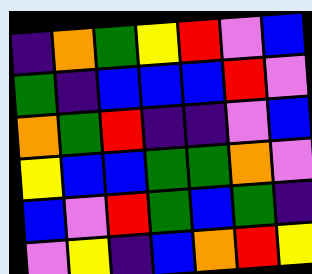[["indigo", "orange", "green", "yellow", "red", "violet", "blue"], ["green", "indigo", "blue", "blue", "blue", "red", "violet"], ["orange", "green", "red", "indigo", "indigo", "violet", "blue"], ["yellow", "blue", "blue", "green", "green", "orange", "violet"], ["blue", "violet", "red", "green", "blue", "green", "indigo"], ["violet", "yellow", "indigo", "blue", "orange", "red", "yellow"]]